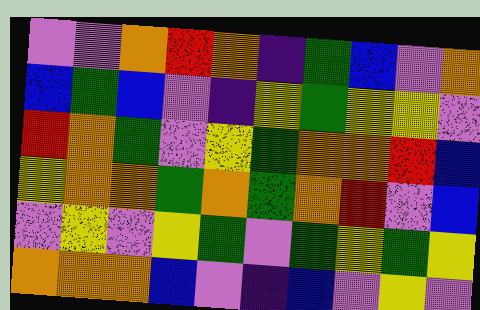[["violet", "violet", "orange", "red", "orange", "indigo", "green", "blue", "violet", "orange"], ["blue", "green", "blue", "violet", "indigo", "yellow", "green", "yellow", "yellow", "violet"], ["red", "orange", "green", "violet", "yellow", "green", "orange", "orange", "red", "blue"], ["yellow", "orange", "orange", "green", "orange", "green", "orange", "red", "violet", "blue"], ["violet", "yellow", "violet", "yellow", "green", "violet", "green", "yellow", "green", "yellow"], ["orange", "orange", "orange", "blue", "violet", "indigo", "blue", "violet", "yellow", "violet"]]